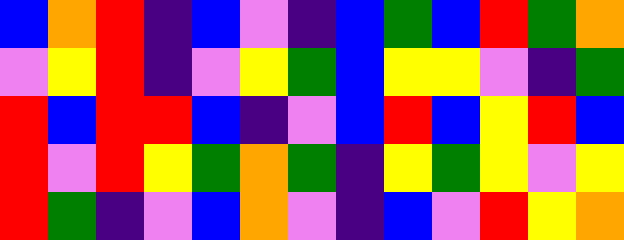[["blue", "orange", "red", "indigo", "blue", "violet", "indigo", "blue", "green", "blue", "red", "green", "orange"], ["violet", "yellow", "red", "indigo", "violet", "yellow", "green", "blue", "yellow", "yellow", "violet", "indigo", "green"], ["red", "blue", "red", "red", "blue", "indigo", "violet", "blue", "red", "blue", "yellow", "red", "blue"], ["red", "violet", "red", "yellow", "green", "orange", "green", "indigo", "yellow", "green", "yellow", "violet", "yellow"], ["red", "green", "indigo", "violet", "blue", "orange", "violet", "indigo", "blue", "violet", "red", "yellow", "orange"]]